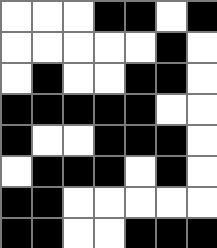[["white", "white", "white", "black", "black", "white", "black"], ["white", "white", "white", "white", "white", "black", "white"], ["white", "black", "white", "white", "black", "black", "white"], ["black", "black", "black", "black", "black", "white", "white"], ["black", "white", "white", "black", "black", "black", "white"], ["white", "black", "black", "black", "white", "black", "white"], ["black", "black", "white", "white", "white", "white", "white"], ["black", "black", "white", "white", "black", "black", "black"]]